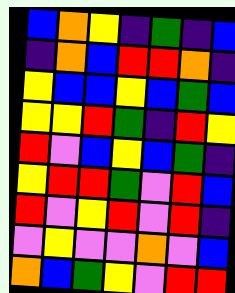[["blue", "orange", "yellow", "indigo", "green", "indigo", "blue"], ["indigo", "orange", "blue", "red", "red", "orange", "indigo"], ["yellow", "blue", "blue", "yellow", "blue", "green", "blue"], ["yellow", "yellow", "red", "green", "indigo", "red", "yellow"], ["red", "violet", "blue", "yellow", "blue", "green", "indigo"], ["yellow", "red", "red", "green", "violet", "red", "blue"], ["red", "violet", "yellow", "red", "violet", "red", "indigo"], ["violet", "yellow", "violet", "violet", "orange", "violet", "blue"], ["orange", "blue", "green", "yellow", "violet", "red", "red"]]